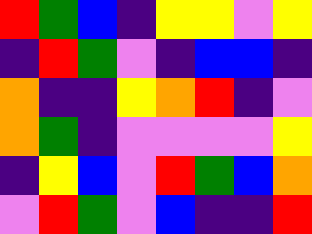[["red", "green", "blue", "indigo", "yellow", "yellow", "violet", "yellow"], ["indigo", "red", "green", "violet", "indigo", "blue", "blue", "indigo"], ["orange", "indigo", "indigo", "yellow", "orange", "red", "indigo", "violet"], ["orange", "green", "indigo", "violet", "violet", "violet", "violet", "yellow"], ["indigo", "yellow", "blue", "violet", "red", "green", "blue", "orange"], ["violet", "red", "green", "violet", "blue", "indigo", "indigo", "red"]]